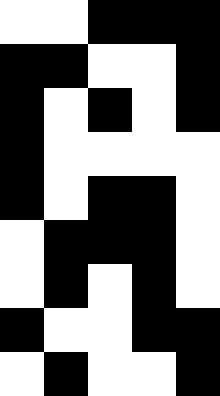[["white", "white", "black", "black", "black"], ["black", "black", "white", "white", "black"], ["black", "white", "black", "white", "black"], ["black", "white", "white", "white", "white"], ["black", "white", "black", "black", "white"], ["white", "black", "black", "black", "white"], ["white", "black", "white", "black", "white"], ["black", "white", "white", "black", "black"], ["white", "black", "white", "white", "black"]]